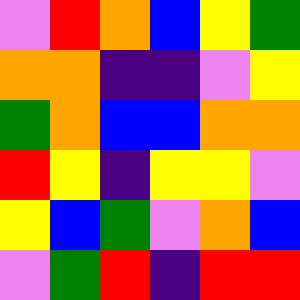[["violet", "red", "orange", "blue", "yellow", "green"], ["orange", "orange", "indigo", "indigo", "violet", "yellow"], ["green", "orange", "blue", "blue", "orange", "orange"], ["red", "yellow", "indigo", "yellow", "yellow", "violet"], ["yellow", "blue", "green", "violet", "orange", "blue"], ["violet", "green", "red", "indigo", "red", "red"]]